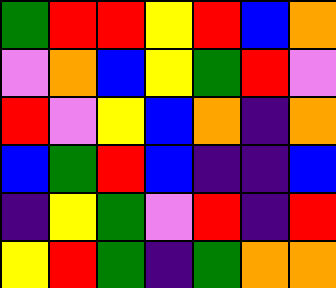[["green", "red", "red", "yellow", "red", "blue", "orange"], ["violet", "orange", "blue", "yellow", "green", "red", "violet"], ["red", "violet", "yellow", "blue", "orange", "indigo", "orange"], ["blue", "green", "red", "blue", "indigo", "indigo", "blue"], ["indigo", "yellow", "green", "violet", "red", "indigo", "red"], ["yellow", "red", "green", "indigo", "green", "orange", "orange"]]